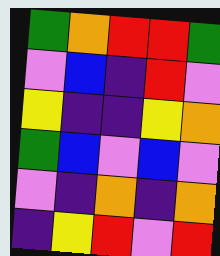[["green", "orange", "red", "red", "green"], ["violet", "blue", "indigo", "red", "violet"], ["yellow", "indigo", "indigo", "yellow", "orange"], ["green", "blue", "violet", "blue", "violet"], ["violet", "indigo", "orange", "indigo", "orange"], ["indigo", "yellow", "red", "violet", "red"]]